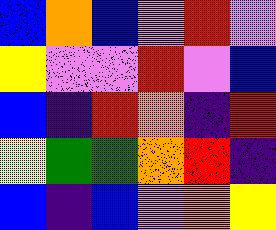[["blue", "orange", "blue", "violet", "red", "violet"], ["yellow", "violet", "violet", "red", "violet", "blue"], ["blue", "indigo", "red", "orange", "indigo", "red"], ["yellow", "green", "green", "orange", "red", "indigo"], ["blue", "indigo", "blue", "violet", "orange", "yellow"]]